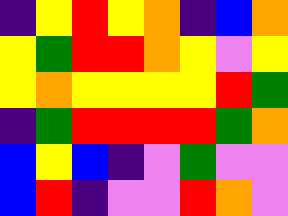[["indigo", "yellow", "red", "yellow", "orange", "indigo", "blue", "orange"], ["yellow", "green", "red", "red", "orange", "yellow", "violet", "yellow"], ["yellow", "orange", "yellow", "yellow", "yellow", "yellow", "red", "green"], ["indigo", "green", "red", "red", "red", "red", "green", "orange"], ["blue", "yellow", "blue", "indigo", "violet", "green", "violet", "violet"], ["blue", "red", "indigo", "violet", "violet", "red", "orange", "violet"]]